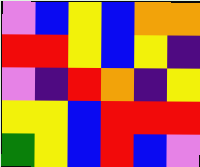[["violet", "blue", "yellow", "blue", "orange", "orange"], ["red", "red", "yellow", "blue", "yellow", "indigo"], ["violet", "indigo", "red", "orange", "indigo", "yellow"], ["yellow", "yellow", "blue", "red", "red", "red"], ["green", "yellow", "blue", "red", "blue", "violet"]]